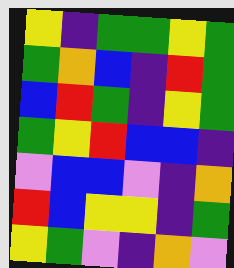[["yellow", "indigo", "green", "green", "yellow", "green"], ["green", "orange", "blue", "indigo", "red", "green"], ["blue", "red", "green", "indigo", "yellow", "green"], ["green", "yellow", "red", "blue", "blue", "indigo"], ["violet", "blue", "blue", "violet", "indigo", "orange"], ["red", "blue", "yellow", "yellow", "indigo", "green"], ["yellow", "green", "violet", "indigo", "orange", "violet"]]